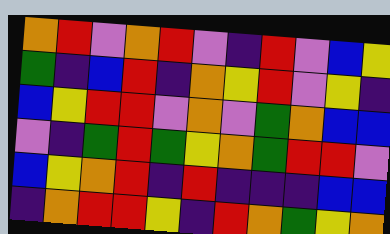[["orange", "red", "violet", "orange", "red", "violet", "indigo", "red", "violet", "blue", "yellow"], ["green", "indigo", "blue", "red", "indigo", "orange", "yellow", "red", "violet", "yellow", "indigo"], ["blue", "yellow", "red", "red", "violet", "orange", "violet", "green", "orange", "blue", "blue"], ["violet", "indigo", "green", "red", "green", "yellow", "orange", "green", "red", "red", "violet"], ["blue", "yellow", "orange", "red", "indigo", "red", "indigo", "indigo", "indigo", "blue", "blue"], ["indigo", "orange", "red", "red", "yellow", "indigo", "red", "orange", "green", "yellow", "orange"]]